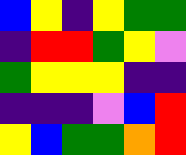[["blue", "yellow", "indigo", "yellow", "green", "green"], ["indigo", "red", "red", "green", "yellow", "violet"], ["green", "yellow", "yellow", "yellow", "indigo", "indigo"], ["indigo", "indigo", "indigo", "violet", "blue", "red"], ["yellow", "blue", "green", "green", "orange", "red"]]